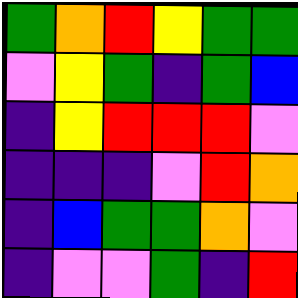[["green", "orange", "red", "yellow", "green", "green"], ["violet", "yellow", "green", "indigo", "green", "blue"], ["indigo", "yellow", "red", "red", "red", "violet"], ["indigo", "indigo", "indigo", "violet", "red", "orange"], ["indigo", "blue", "green", "green", "orange", "violet"], ["indigo", "violet", "violet", "green", "indigo", "red"]]